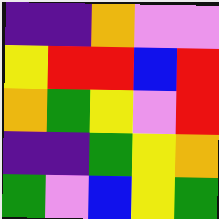[["indigo", "indigo", "orange", "violet", "violet"], ["yellow", "red", "red", "blue", "red"], ["orange", "green", "yellow", "violet", "red"], ["indigo", "indigo", "green", "yellow", "orange"], ["green", "violet", "blue", "yellow", "green"]]